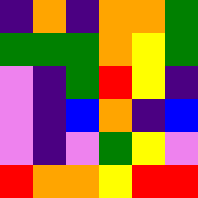[["indigo", "orange", "indigo", "orange", "orange", "green"], ["green", "green", "green", "orange", "yellow", "green"], ["violet", "indigo", "green", "red", "yellow", "indigo"], ["violet", "indigo", "blue", "orange", "indigo", "blue"], ["violet", "indigo", "violet", "green", "yellow", "violet"], ["red", "orange", "orange", "yellow", "red", "red"]]